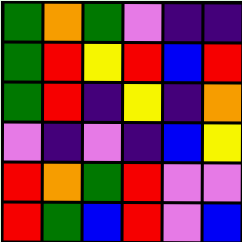[["green", "orange", "green", "violet", "indigo", "indigo"], ["green", "red", "yellow", "red", "blue", "red"], ["green", "red", "indigo", "yellow", "indigo", "orange"], ["violet", "indigo", "violet", "indigo", "blue", "yellow"], ["red", "orange", "green", "red", "violet", "violet"], ["red", "green", "blue", "red", "violet", "blue"]]